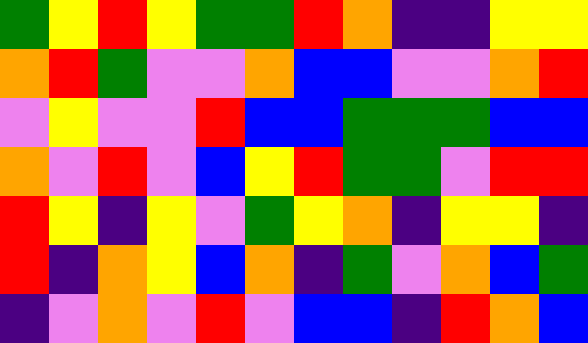[["green", "yellow", "red", "yellow", "green", "green", "red", "orange", "indigo", "indigo", "yellow", "yellow"], ["orange", "red", "green", "violet", "violet", "orange", "blue", "blue", "violet", "violet", "orange", "red"], ["violet", "yellow", "violet", "violet", "red", "blue", "blue", "green", "green", "green", "blue", "blue"], ["orange", "violet", "red", "violet", "blue", "yellow", "red", "green", "green", "violet", "red", "red"], ["red", "yellow", "indigo", "yellow", "violet", "green", "yellow", "orange", "indigo", "yellow", "yellow", "indigo"], ["red", "indigo", "orange", "yellow", "blue", "orange", "indigo", "green", "violet", "orange", "blue", "green"], ["indigo", "violet", "orange", "violet", "red", "violet", "blue", "blue", "indigo", "red", "orange", "blue"]]